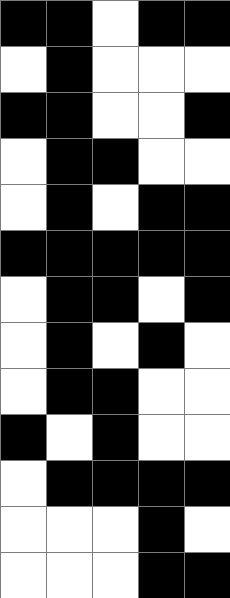[["black", "black", "white", "black", "black"], ["white", "black", "white", "white", "white"], ["black", "black", "white", "white", "black"], ["white", "black", "black", "white", "white"], ["white", "black", "white", "black", "black"], ["black", "black", "black", "black", "black"], ["white", "black", "black", "white", "black"], ["white", "black", "white", "black", "white"], ["white", "black", "black", "white", "white"], ["black", "white", "black", "white", "white"], ["white", "black", "black", "black", "black"], ["white", "white", "white", "black", "white"], ["white", "white", "white", "black", "black"]]